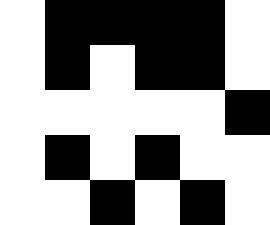[["white", "black", "black", "black", "black", "white"], ["white", "black", "white", "black", "black", "white"], ["white", "white", "white", "white", "white", "black"], ["white", "black", "white", "black", "white", "white"], ["white", "white", "black", "white", "black", "white"]]